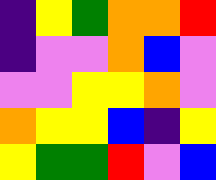[["indigo", "yellow", "green", "orange", "orange", "red"], ["indigo", "violet", "violet", "orange", "blue", "violet"], ["violet", "violet", "yellow", "yellow", "orange", "violet"], ["orange", "yellow", "yellow", "blue", "indigo", "yellow"], ["yellow", "green", "green", "red", "violet", "blue"]]